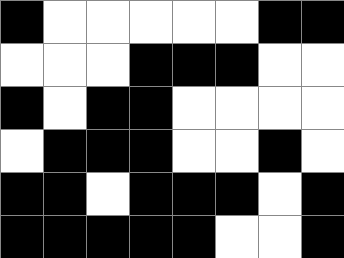[["black", "white", "white", "white", "white", "white", "black", "black"], ["white", "white", "white", "black", "black", "black", "white", "white"], ["black", "white", "black", "black", "white", "white", "white", "white"], ["white", "black", "black", "black", "white", "white", "black", "white"], ["black", "black", "white", "black", "black", "black", "white", "black"], ["black", "black", "black", "black", "black", "white", "white", "black"]]